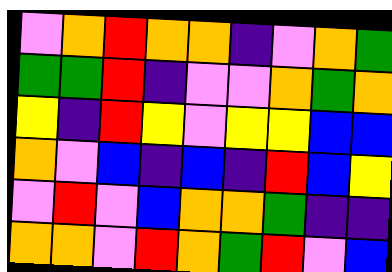[["violet", "orange", "red", "orange", "orange", "indigo", "violet", "orange", "green"], ["green", "green", "red", "indigo", "violet", "violet", "orange", "green", "orange"], ["yellow", "indigo", "red", "yellow", "violet", "yellow", "yellow", "blue", "blue"], ["orange", "violet", "blue", "indigo", "blue", "indigo", "red", "blue", "yellow"], ["violet", "red", "violet", "blue", "orange", "orange", "green", "indigo", "indigo"], ["orange", "orange", "violet", "red", "orange", "green", "red", "violet", "blue"]]